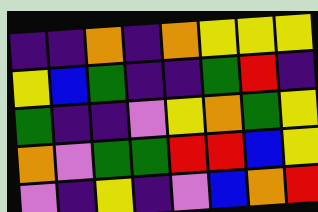[["indigo", "indigo", "orange", "indigo", "orange", "yellow", "yellow", "yellow"], ["yellow", "blue", "green", "indigo", "indigo", "green", "red", "indigo"], ["green", "indigo", "indigo", "violet", "yellow", "orange", "green", "yellow"], ["orange", "violet", "green", "green", "red", "red", "blue", "yellow"], ["violet", "indigo", "yellow", "indigo", "violet", "blue", "orange", "red"]]